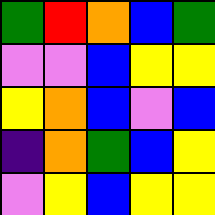[["green", "red", "orange", "blue", "green"], ["violet", "violet", "blue", "yellow", "yellow"], ["yellow", "orange", "blue", "violet", "blue"], ["indigo", "orange", "green", "blue", "yellow"], ["violet", "yellow", "blue", "yellow", "yellow"]]